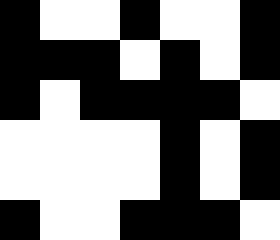[["black", "white", "white", "black", "white", "white", "black"], ["black", "black", "black", "white", "black", "white", "black"], ["black", "white", "black", "black", "black", "black", "white"], ["white", "white", "white", "white", "black", "white", "black"], ["white", "white", "white", "white", "black", "white", "black"], ["black", "white", "white", "black", "black", "black", "white"]]